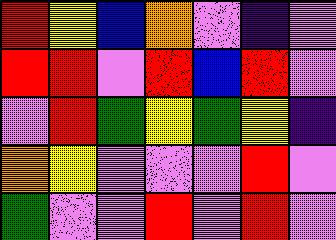[["red", "yellow", "blue", "orange", "violet", "indigo", "violet"], ["red", "red", "violet", "red", "blue", "red", "violet"], ["violet", "red", "green", "yellow", "green", "yellow", "indigo"], ["orange", "yellow", "violet", "violet", "violet", "red", "violet"], ["green", "violet", "violet", "red", "violet", "red", "violet"]]